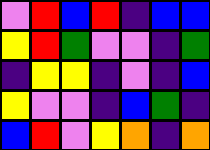[["violet", "red", "blue", "red", "indigo", "blue", "blue"], ["yellow", "red", "green", "violet", "violet", "indigo", "green"], ["indigo", "yellow", "yellow", "indigo", "violet", "indigo", "blue"], ["yellow", "violet", "violet", "indigo", "blue", "green", "indigo"], ["blue", "red", "violet", "yellow", "orange", "indigo", "orange"]]